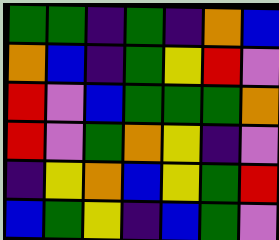[["green", "green", "indigo", "green", "indigo", "orange", "blue"], ["orange", "blue", "indigo", "green", "yellow", "red", "violet"], ["red", "violet", "blue", "green", "green", "green", "orange"], ["red", "violet", "green", "orange", "yellow", "indigo", "violet"], ["indigo", "yellow", "orange", "blue", "yellow", "green", "red"], ["blue", "green", "yellow", "indigo", "blue", "green", "violet"]]